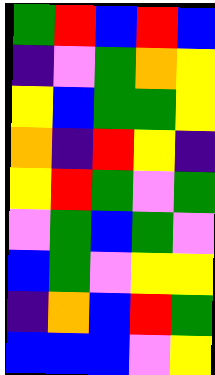[["green", "red", "blue", "red", "blue"], ["indigo", "violet", "green", "orange", "yellow"], ["yellow", "blue", "green", "green", "yellow"], ["orange", "indigo", "red", "yellow", "indigo"], ["yellow", "red", "green", "violet", "green"], ["violet", "green", "blue", "green", "violet"], ["blue", "green", "violet", "yellow", "yellow"], ["indigo", "orange", "blue", "red", "green"], ["blue", "blue", "blue", "violet", "yellow"]]